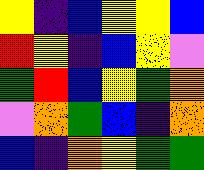[["yellow", "indigo", "blue", "yellow", "yellow", "blue"], ["red", "yellow", "indigo", "blue", "yellow", "violet"], ["green", "red", "blue", "yellow", "green", "orange"], ["violet", "orange", "green", "blue", "indigo", "orange"], ["blue", "indigo", "orange", "yellow", "green", "green"]]